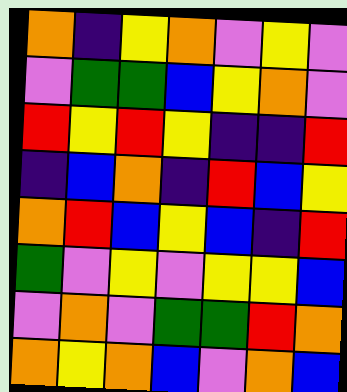[["orange", "indigo", "yellow", "orange", "violet", "yellow", "violet"], ["violet", "green", "green", "blue", "yellow", "orange", "violet"], ["red", "yellow", "red", "yellow", "indigo", "indigo", "red"], ["indigo", "blue", "orange", "indigo", "red", "blue", "yellow"], ["orange", "red", "blue", "yellow", "blue", "indigo", "red"], ["green", "violet", "yellow", "violet", "yellow", "yellow", "blue"], ["violet", "orange", "violet", "green", "green", "red", "orange"], ["orange", "yellow", "orange", "blue", "violet", "orange", "blue"]]